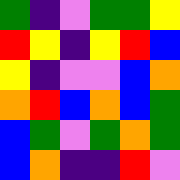[["green", "indigo", "violet", "green", "green", "yellow"], ["red", "yellow", "indigo", "yellow", "red", "blue"], ["yellow", "indigo", "violet", "violet", "blue", "orange"], ["orange", "red", "blue", "orange", "blue", "green"], ["blue", "green", "violet", "green", "orange", "green"], ["blue", "orange", "indigo", "indigo", "red", "violet"]]